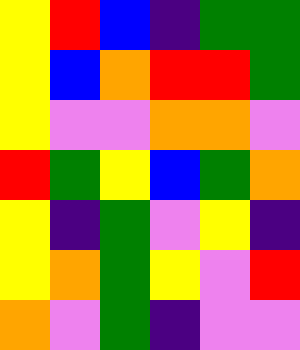[["yellow", "red", "blue", "indigo", "green", "green"], ["yellow", "blue", "orange", "red", "red", "green"], ["yellow", "violet", "violet", "orange", "orange", "violet"], ["red", "green", "yellow", "blue", "green", "orange"], ["yellow", "indigo", "green", "violet", "yellow", "indigo"], ["yellow", "orange", "green", "yellow", "violet", "red"], ["orange", "violet", "green", "indigo", "violet", "violet"]]